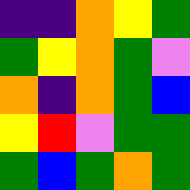[["indigo", "indigo", "orange", "yellow", "green"], ["green", "yellow", "orange", "green", "violet"], ["orange", "indigo", "orange", "green", "blue"], ["yellow", "red", "violet", "green", "green"], ["green", "blue", "green", "orange", "green"]]